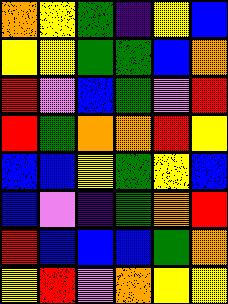[["orange", "yellow", "green", "indigo", "yellow", "blue"], ["yellow", "yellow", "green", "green", "blue", "orange"], ["red", "violet", "blue", "green", "violet", "red"], ["red", "green", "orange", "orange", "red", "yellow"], ["blue", "blue", "yellow", "green", "yellow", "blue"], ["blue", "violet", "indigo", "green", "orange", "red"], ["red", "blue", "blue", "blue", "green", "orange"], ["yellow", "red", "violet", "orange", "yellow", "yellow"]]